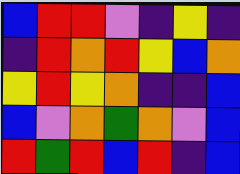[["blue", "red", "red", "violet", "indigo", "yellow", "indigo"], ["indigo", "red", "orange", "red", "yellow", "blue", "orange"], ["yellow", "red", "yellow", "orange", "indigo", "indigo", "blue"], ["blue", "violet", "orange", "green", "orange", "violet", "blue"], ["red", "green", "red", "blue", "red", "indigo", "blue"]]